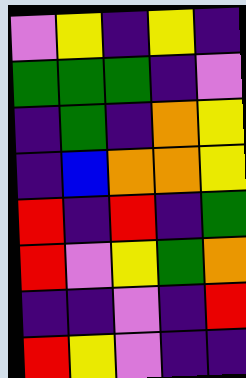[["violet", "yellow", "indigo", "yellow", "indigo"], ["green", "green", "green", "indigo", "violet"], ["indigo", "green", "indigo", "orange", "yellow"], ["indigo", "blue", "orange", "orange", "yellow"], ["red", "indigo", "red", "indigo", "green"], ["red", "violet", "yellow", "green", "orange"], ["indigo", "indigo", "violet", "indigo", "red"], ["red", "yellow", "violet", "indigo", "indigo"]]